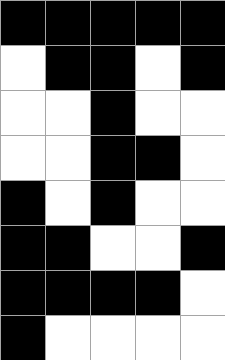[["black", "black", "black", "black", "black"], ["white", "black", "black", "white", "black"], ["white", "white", "black", "white", "white"], ["white", "white", "black", "black", "white"], ["black", "white", "black", "white", "white"], ["black", "black", "white", "white", "black"], ["black", "black", "black", "black", "white"], ["black", "white", "white", "white", "white"]]